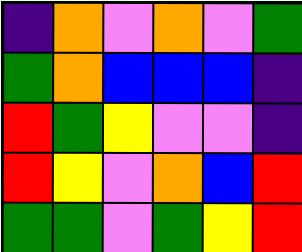[["indigo", "orange", "violet", "orange", "violet", "green"], ["green", "orange", "blue", "blue", "blue", "indigo"], ["red", "green", "yellow", "violet", "violet", "indigo"], ["red", "yellow", "violet", "orange", "blue", "red"], ["green", "green", "violet", "green", "yellow", "red"]]